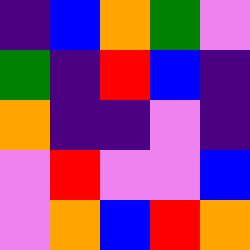[["indigo", "blue", "orange", "green", "violet"], ["green", "indigo", "red", "blue", "indigo"], ["orange", "indigo", "indigo", "violet", "indigo"], ["violet", "red", "violet", "violet", "blue"], ["violet", "orange", "blue", "red", "orange"]]